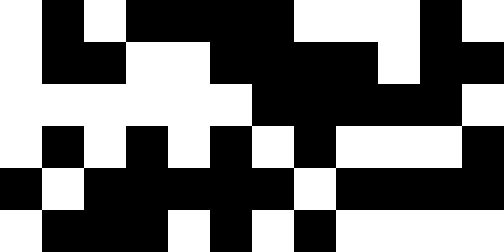[["white", "black", "white", "black", "black", "black", "black", "white", "white", "white", "black", "white"], ["white", "black", "black", "white", "white", "black", "black", "black", "black", "white", "black", "black"], ["white", "white", "white", "white", "white", "white", "black", "black", "black", "black", "black", "white"], ["white", "black", "white", "black", "white", "black", "white", "black", "white", "white", "white", "black"], ["black", "white", "black", "black", "black", "black", "black", "white", "black", "black", "black", "black"], ["white", "black", "black", "black", "white", "black", "white", "black", "white", "white", "white", "white"]]